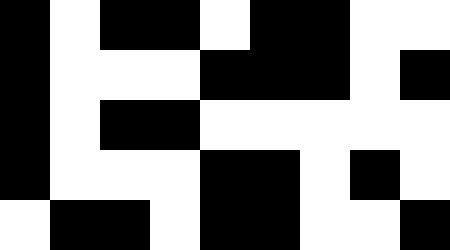[["black", "white", "black", "black", "white", "black", "black", "white", "white"], ["black", "white", "white", "white", "black", "black", "black", "white", "black"], ["black", "white", "black", "black", "white", "white", "white", "white", "white"], ["black", "white", "white", "white", "black", "black", "white", "black", "white"], ["white", "black", "black", "white", "black", "black", "white", "white", "black"]]